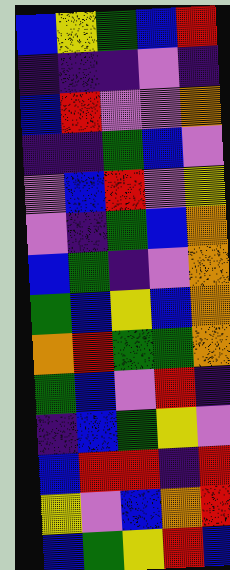[["blue", "yellow", "green", "blue", "red"], ["indigo", "indigo", "indigo", "violet", "indigo"], ["blue", "red", "violet", "violet", "orange"], ["indigo", "indigo", "green", "blue", "violet"], ["violet", "blue", "red", "violet", "yellow"], ["violet", "indigo", "green", "blue", "orange"], ["blue", "green", "indigo", "violet", "orange"], ["green", "blue", "yellow", "blue", "orange"], ["orange", "red", "green", "green", "orange"], ["green", "blue", "violet", "red", "indigo"], ["indigo", "blue", "green", "yellow", "violet"], ["blue", "red", "red", "indigo", "red"], ["yellow", "violet", "blue", "orange", "red"], ["blue", "green", "yellow", "red", "blue"]]